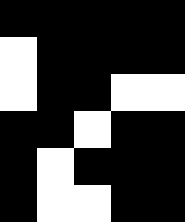[["black", "black", "black", "black", "black"], ["white", "black", "black", "black", "black"], ["white", "black", "black", "white", "white"], ["black", "black", "white", "black", "black"], ["black", "white", "black", "black", "black"], ["black", "white", "white", "black", "black"]]